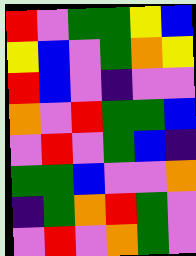[["red", "violet", "green", "green", "yellow", "blue"], ["yellow", "blue", "violet", "green", "orange", "yellow"], ["red", "blue", "violet", "indigo", "violet", "violet"], ["orange", "violet", "red", "green", "green", "blue"], ["violet", "red", "violet", "green", "blue", "indigo"], ["green", "green", "blue", "violet", "violet", "orange"], ["indigo", "green", "orange", "red", "green", "violet"], ["violet", "red", "violet", "orange", "green", "violet"]]